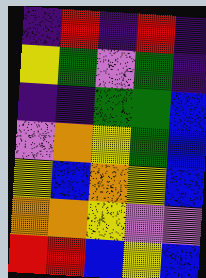[["indigo", "red", "indigo", "red", "indigo"], ["yellow", "green", "violet", "green", "indigo"], ["indigo", "indigo", "green", "green", "blue"], ["violet", "orange", "yellow", "green", "blue"], ["yellow", "blue", "orange", "yellow", "blue"], ["orange", "orange", "yellow", "violet", "violet"], ["red", "red", "blue", "yellow", "blue"]]